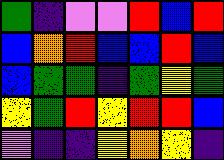[["green", "indigo", "violet", "violet", "red", "blue", "red"], ["blue", "orange", "red", "blue", "blue", "red", "blue"], ["blue", "green", "green", "indigo", "green", "yellow", "green"], ["yellow", "green", "red", "yellow", "red", "red", "blue"], ["violet", "indigo", "indigo", "yellow", "orange", "yellow", "indigo"]]